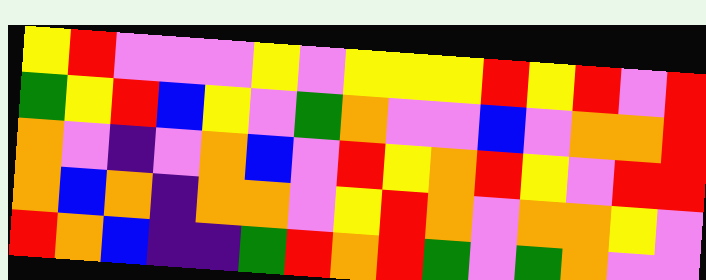[["yellow", "red", "violet", "violet", "violet", "yellow", "violet", "yellow", "yellow", "yellow", "red", "yellow", "red", "violet", "red"], ["green", "yellow", "red", "blue", "yellow", "violet", "green", "orange", "violet", "violet", "blue", "violet", "orange", "orange", "red"], ["orange", "violet", "indigo", "violet", "orange", "blue", "violet", "red", "yellow", "orange", "red", "yellow", "violet", "red", "red"], ["orange", "blue", "orange", "indigo", "orange", "orange", "violet", "yellow", "red", "orange", "violet", "orange", "orange", "yellow", "violet"], ["red", "orange", "blue", "indigo", "indigo", "green", "red", "orange", "red", "green", "violet", "green", "orange", "violet", "violet"]]